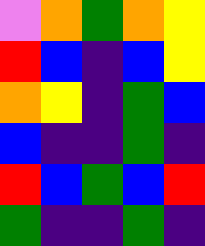[["violet", "orange", "green", "orange", "yellow"], ["red", "blue", "indigo", "blue", "yellow"], ["orange", "yellow", "indigo", "green", "blue"], ["blue", "indigo", "indigo", "green", "indigo"], ["red", "blue", "green", "blue", "red"], ["green", "indigo", "indigo", "green", "indigo"]]